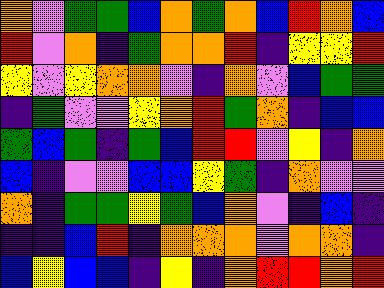[["orange", "violet", "green", "green", "blue", "orange", "green", "orange", "blue", "red", "orange", "blue"], ["red", "violet", "orange", "indigo", "green", "orange", "orange", "red", "indigo", "yellow", "yellow", "red"], ["yellow", "violet", "yellow", "orange", "orange", "violet", "indigo", "orange", "violet", "blue", "green", "green"], ["indigo", "green", "violet", "violet", "yellow", "orange", "red", "green", "orange", "indigo", "blue", "blue"], ["green", "blue", "green", "indigo", "green", "blue", "red", "red", "violet", "yellow", "indigo", "orange"], ["blue", "indigo", "violet", "violet", "blue", "blue", "yellow", "green", "indigo", "orange", "violet", "violet"], ["orange", "indigo", "green", "green", "yellow", "green", "blue", "orange", "violet", "indigo", "blue", "indigo"], ["indigo", "indigo", "blue", "red", "indigo", "orange", "orange", "orange", "violet", "orange", "orange", "indigo"], ["blue", "yellow", "blue", "blue", "indigo", "yellow", "indigo", "orange", "red", "red", "orange", "red"]]